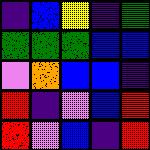[["indigo", "blue", "yellow", "indigo", "green"], ["green", "green", "green", "blue", "blue"], ["violet", "orange", "blue", "blue", "indigo"], ["red", "indigo", "violet", "blue", "red"], ["red", "violet", "blue", "indigo", "red"]]